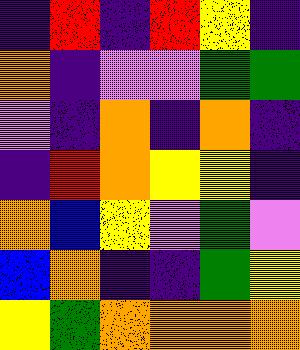[["indigo", "red", "indigo", "red", "yellow", "indigo"], ["orange", "indigo", "violet", "violet", "green", "green"], ["violet", "indigo", "orange", "indigo", "orange", "indigo"], ["indigo", "red", "orange", "yellow", "yellow", "indigo"], ["orange", "blue", "yellow", "violet", "green", "violet"], ["blue", "orange", "indigo", "indigo", "green", "yellow"], ["yellow", "green", "orange", "orange", "orange", "orange"]]